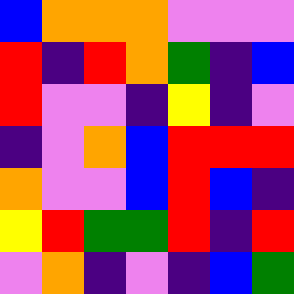[["blue", "orange", "orange", "orange", "violet", "violet", "violet"], ["red", "indigo", "red", "orange", "green", "indigo", "blue"], ["red", "violet", "violet", "indigo", "yellow", "indigo", "violet"], ["indigo", "violet", "orange", "blue", "red", "red", "red"], ["orange", "violet", "violet", "blue", "red", "blue", "indigo"], ["yellow", "red", "green", "green", "red", "indigo", "red"], ["violet", "orange", "indigo", "violet", "indigo", "blue", "green"]]